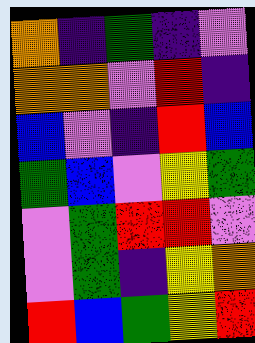[["orange", "indigo", "green", "indigo", "violet"], ["orange", "orange", "violet", "red", "indigo"], ["blue", "violet", "indigo", "red", "blue"], ["green", "blue", "violet", "yellow", "green"], ["violet", "green", "red", "red", "violet"], ["violet", "green", "indigo", "yellow", "orange"], ["red", "blue", "green", "yellow", "red"]]